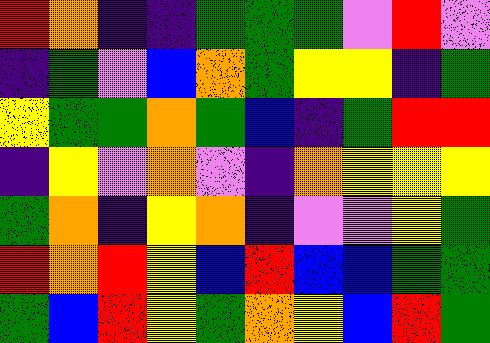[["red", "orange", "indigo", "indigo", "green", "green", "green", "violet", "red", "violet"], ["indigo", "green", "violet", "blue", "orange", "green", "yellow", "yellow", "indigo", "green"], ["yellow", "green", "green", "orange", "green", "blue", "indigo", "green", "red", "red"], ["indigo", "yellow", "violet", "orange", "violet", "indigo", "orange", "yellow", "yellow", "yellow"], ["green", "orange", "indigo", "yellow", "orange", "indigo", "violet", "violet", "yellow", "green"], ["red", "orange", "red", "yellow", "blue", "red", "blue", "blue", "green", "green"], ["green", "blue", "red", "yellow", "green", "orange", "yellow", "blue", "red", "green"]]